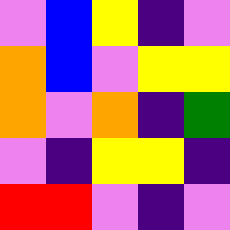[["violet", "blue", "yellow", "indigo", "violet"], ["orange", "blue", "violet", "yellow", "yellow"], ["orange", "violet", "orange", "indigo", "green"], ["violet", "indigo", "yellow", "yellow", "indigo"], ["red", "red", "violet", "indigo", "violet"]]